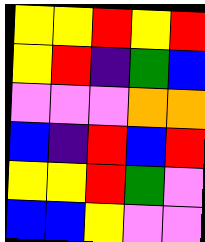[["yellow", "yellow", "red", "yellow", "red"], ["yellow", "red", "indigo", "green", "blue"], ["violet", "violet", "violet", "orange", "orange"], ["blue", "indigo", "red", "blue", "red"], ["yellow", "yellow", "red", "green", "violet"], ["blue", "blue", "yellow", "violet", "violet"]]